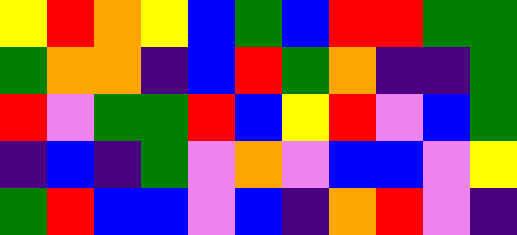[["yellow", "red", "orange", "yellow", "blue", "green", "blue", "red", "red", "green", "green"], ["green", "orange", "orange", "indigo", "blue", "red", "green", "orange", "indigo", "indigo", "green"], ["red", "violet", "green", "green", "red", "blue", "yellow", "red", "violet", "blue", "green"], ["indigo", "blue", "indigo", "green", "violet", "orange", "violet", "blue", "blue", "violet", "yellow"], ["green", "red", "blue", "blue", "violet", "blue", "indigo", "orange", "red", "violet", "indigo"]]